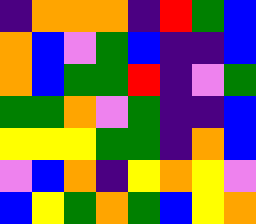[["indigo", "orange", "orange", "orange", "indigo", "red", "green", "blue"], ["orange", "blue", "violet", "green", "blue", "indigo", "indigo", "blue"], ["orange", "blue", "green", "green", "red", "indigo", "violet", "green"], ["green", "green", "orange", "violet", "green", "indigo", "indigo", "blue"], ["yellow", "yellow", "yellow", "green", "green", "indigo", "orange", "blue"], ["violet", "blue", "orange", "indigo", "yellow", "orange", "yellow", "violet"], ["blue", "yellow", "green", "orange", "green", "blue", "yellow", "orange"]]